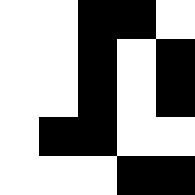[["white", "white", "black", "black", "white"], ["white", "white", "black", "white", "black"], ["white", "white", "black", "white", "black"], ["white", "black", "black", "white", "white"], ["white", "white", "white", "black", "black"]]